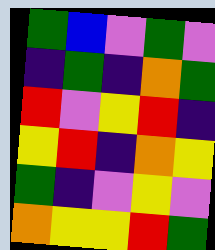[["green", "blue", "violet", "green", "violet"], ["indigo", "green", "indigo", "orange", "green"], ["red", "violet", "yellow", "red", "indigo"], ["yellow", "red", "indigo", "orange", "yellow"], ["green", "indigo", "violet", "yellow", "violet"], ["orange", "yellow", "yellow", "red", "green"]]